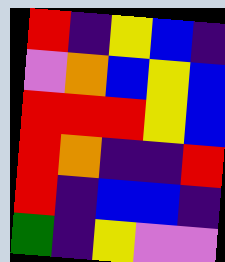[["red", "indigo", "yellow", "blue", "indigo"], ["violet", "orange", "blue", "yellow", "blue"], ["red", "red", "red", "yellow", "blue"], ["red", "orange", "indigo", "indigo", "red"], ["red", "indigo", "blue", "blue", "indigo"], ["green", "indigo", "yellow", "violet", "violet"]]